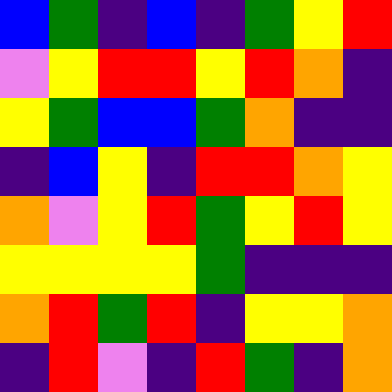[["blue", "green", "indigo", "blue", "indigo", "green", "yellow", "red"], ["violet", "yellow", "red", "red", "yellow", "red", "orange", "indigo"], ["yellow", "green", "blue", "blue", "green", "orange", "indigo", "indigo"], ["indigo", "blue", "yellow", "indigo", "red", "red", "orange", "yellow"], ["orange", "violet", "yellow", "red", "green", "yellow", "red", "yellow"], ["yellow", "yellow", "yellow", "yellow", "green", "indigo", "indigo", "indigo"], ["orange", "red", "green", "red", "indigo", "yellow", "yellow", "orange"], ["indigo", "red", "violet", "indigo", "red", "green", "indigo", "orange"]]